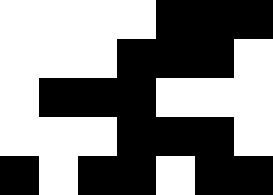[["white", "white", "white", "white", "black", "black", "black"], ["white", "white", "white", "black", "black", "black", "white"], ["white", "black", "black", "black", "white", "white", "white"], ["white", "white", "white", "black", "black", "black", "white"], ["black", "white", "black", "black", "white", "black", "black"]]